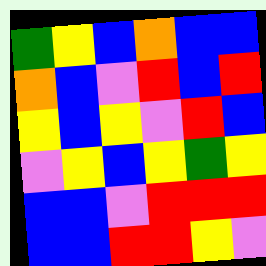[["green", "yellow", "blue", "orange", "blue", "blue"], ["orange", "blue", "violet", "red", "blue", "red"], ["yellow", "blue", "yellow", "violet", "red", "blue"], ["violet", "yellow", "blue", "yellow", "green", "yellow"], ["blue", "blue", "violet", "red", "red", "red"], ["blue", "blue", "red", "red", "yellow", "violet"]]